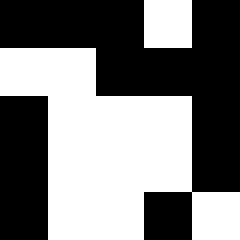[["black", "black", "black", "white", "black"], ["white", "white", "black", "black", "black"], ["black", "white", "white", "white", "black"], ["black", "white", "white", "white", "black"], ["black", "white", "white", "black", "white"]]